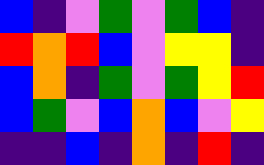[["blue", "indigo", "violet", "green", "violet", "green", "blue", "indigo"], ["red", "orange", "red", "blue", "violet", "yellow", "yellow", "indigo"], ["blue", "orange", "indigo", "green", "violet", "green", "yellow", "red"], ["blue", "green", "violet", "blue", "orange", "blue", "violet", "yellow"], ["indigo", "indigo", "blue", "indigo", "orange", "indigo", "red", "indigo"]]